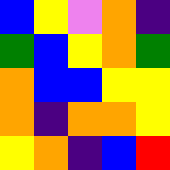[["blue", "yellow", "violet", "orange", "indigo"], ["green", "blue", "yellow", "orange", "green"], ["orange", "blue", "blue", "yellow", "yellow"], ["orange", "indigo", "orange", "orange", "yellow"], ["yellow", "orange", "indigo", "blue", "red"]]